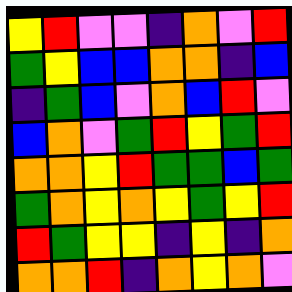[["yellow", "red", "violet", "violet", "indigo", "orange", "violet", "red"], ["green", "yellow", "blue", "blue", "orange", "orange", "indigo", "blue"], ["indigo", "green", "blue", "violet", "orange", "blue", "red", "violet"], ["blue", "orange", "violet", "green", "red", "yellow", "green", "red"], ["orange", "orange", "yellow", "red", "green", "green", "blue", "green"], ["green", "orange", "yellow", "orange", "yellow", "green", "yellow", "red"], ["red", "green", "yellow", "yellow", "indigo", "yellow", "indigo", "orange"], ["orange", "orange", "red", "indigo", "orange", "yellow", "orange", "violet"]]